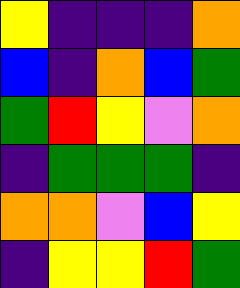[["yellow", "indigo", "indigo", "indigo", "orange"], ["blue", "indigo", "orange", "blue", "green"], ["green", "red", "yellow", "violet", "orange"], ["indigo", "green", "green", "green", "indigo"], ["orange", "orange", "violet", "blue", "yellow"], ["indigo", "yellow", "yellow", "red", "green"]]